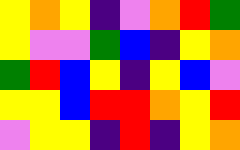[["yellow", "orange", "yellow", "indigo", "violet", "orange", "red", "green"], ["yellow", "violet", "violet", "green", "blue", "indigo", "yellow", "orange"], ["green", "red", "blue", "yellow", "indigo", "yellow", "blue", "violet"], ["yellow", "yellow", "blue", "red", "red", "orange", "yellow", "red"], ["violet", "yellow", "yellow", "indigo", "red", "indigo", "yellow", "orange"]]